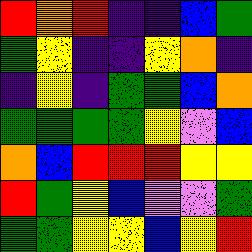[["red", "orange", "red", "indigo", "indigo", "blue", "green"], ["green", "yellow", "indigo", "indigo", "yellow", "orange", "indigo"], ["indigo", "yellow", "indigo", "green", "green", "blue", "orange"], ["green", "green", "green", "green", "yellow", "violet", "blue"], ["orange", "blue", "red", "red", "red", "yellow", "yellow"], ["red", "green", "yellow", "blue", "violet", "violet", "green"], ["green", "green", "yellow", "yellow", "blue", "yellow", "red"]]